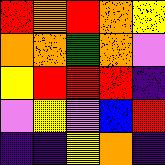[["red", "orange", "red", "orange", "yellow"], ["orange", "orange", "green", "orange", "violet"], ["yellow", "red", "red", "red", "indigo"], ["violet", "yellow", "violet", "blue", "red"], ["indigo", "indigo", "yellow", "orange", "indigo"]]